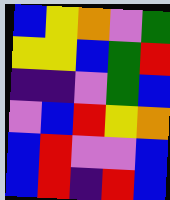[["blue", "yellow", "orange", "violet", "green"], ["yellow", "yellow", "blue", "green", "red"], ["indigo", "indigo", "violet", "green", "blue"], ["violet", "blue", "red", "yellow", "orange"], ["blue", "red", "violet", "violet", "blue"], ["blue", "red", "indigo", "red", "blue"]]